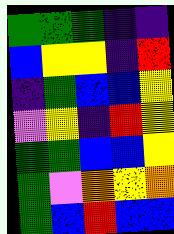[["green", "green", "green", "indigo", "indigo"], ["blue", "yellow", "yellow", "indigo", "red"], ["indigo", "green", "blue", "blue", "yellow"], ["violet", "yellow", "indigo", "red", "yellow"], ["green", "green", "blue", "blue", "yellow"], ["green", "violet", "orange", "yellow", "orange"], ["green", "blue", "red", "blue", "blue"]]